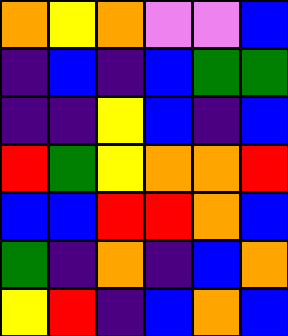[["orange", "yellow", "orange", "violet", "violet", "blue"], ["indigo", "blue", "indigo", "blue", "green", "green"], ["indigo", "indigo", "yellow", "blue", "indigo", "blue"], ["red", "green", "yellow", "orange", "orange", "red"], ["blue", "blue", "red", "red", "orange", "blue"], ["green", "indigo", "orange", "indigo", "blue", "orange"], ["yellow", "red", "indigo", "blue", "orange", "blue"]]